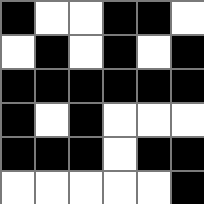[["black", "white", "white", "black", "black", "white"], ["white", "black", "white", "black", "white", "black"], ["black", "black", "black", "black", "black", "black"], ["black", "white", "black", "white", "white", "white"], ["black", "black", "black", "white", "black", "black"], ["white", "white", "white", "white", "white", "black"]]